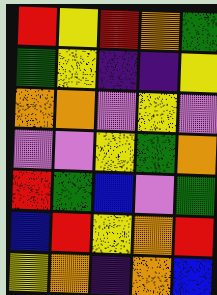[["red", "yellow", "red", "orange", "green"], ["green", "yellow", "indigo", "indigo", "yellow"], ["orange", "orange", "violet", "yellow", "violet"], ["violet", "violet", "yellow", "green", "orange"], ["red", "green", "blue", "violet", "green"], ["blue", "red", "yellow", "orange", "red"], ["yellow", "orange", "indigo", "orange", "blue"]]